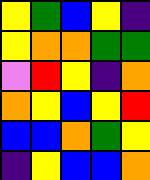[["yellow", "green", "blue", "yellow", "indigo"], ["yellow", "orange", "orange", "green", "green"], ["violet", "red", "yellow", "indigo", "orange"], ["orange", "yellow", "blue", "yellow", "red"], ["blue", "blue", "orange", "green", "yellow"], ["indigo", "yellow", "blue", "blue", "orange"]]